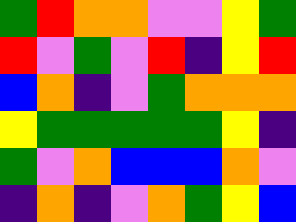[["green", "red", "orange", "orange", "violet", "violet", "yellow", "green"], ["red", "violet", "green", "violet", "red", "indigo", "yellow", "red"], ["blue", "orange", "indigo", "violet", "green", "orange", "orange", "orange"], ["yellow", "green", "green", "green", "green", "green", "yellow", "indigo"], ["green", "violet", "orange", "blue", "blue", "blue", "orange", "violet"], ["indigo", "orange", "indigo", "violet", "orange", "green", "yellow", "blue"]]